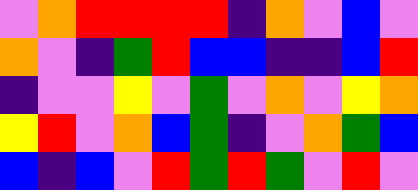[["violet", "orange", "red", "red", "red", "red", "indigo", "orange", "violet", "blue", "violet"], ["orange", "violet", "indigo", "green", "red", "blue", "blue", "indigo", "indigo", "blue", "red"], ["indigo", "violet", "violet", "yellow", "violet", "green", "violet", "orange", "violet", "yellow", "orange"], ["yellow", "red", "violet", "orange", "blue", "green", "indigo", "violet", "orange", "green", "blue"], ["blue", "indigo", "blue", "violet", "red", "green", "red", "green", "violet", "red", "violet"]]